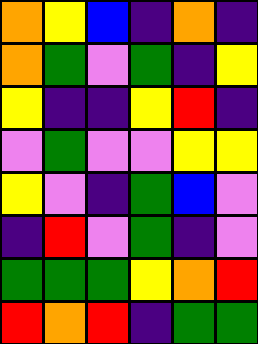[["orange", "yellow", "blue", "indigo", "orange", "indigo"], ["orange", "green", "violet", "green", "indigo", "yellow"], ["yellow", "indigo", "indigo", "yellow", "red", "indigo"], ["violet", "green", "violet", "violet", "yellow", "yellow"], ["yellow", "violet", "indigo", "green", "blue", "violet"], ["indigo", "red", "violet", "green", "indigo", "violet"], ["green", "green", "green", "yellow", "orange", "red"], ["red", "orange", "red", "indigo", "green", "green"]]